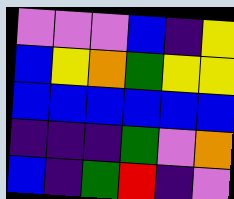[["violet", "violet", "violet", "blue", "indigo", "yellow"], ["blue", "yellow", "orange", "green", "yellow", "yellow"], ["blue", "blue", "blue", "blue", "blue", "blue"], ["indigo", "indigo", "indigo", "green", "violet", "orange"], ["blue", "indigo", "green", "red", "indigo", "violet"]]